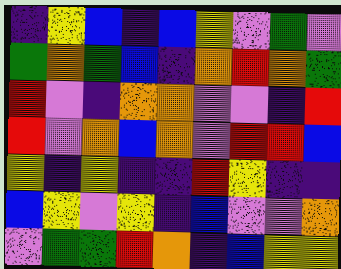[["indigo", "yellow", "blue", "indigo", "blue", "yellow", "violet", "green", "violet"], ["green", "orange", "green", "blue", "indigo", "orange", "red", "orange", "green"], ["red", "violet", "indigo", "orange", "orange", "violet", "violet", "indigo", "red"], ["red", "violet", "orange", "blue", "orange", "violet", "red", "red", "blue"], ["yellow", "indigo", "yellow", "indigo", "indigo", "red", "yellow", "indigo", "indigo"], ["blue", "yellow", "violet", "yellow", "indigo", "blue", "violet", "violet", "orange"], ["violet", "green", "green", "red", "orange", "indigo", "blue", "yellow", "yellow"]]